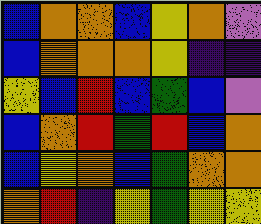[["blue", "orange", "orange", "blue", "yellow", "orange", "violet"], ["blue", "orange", "orange", "orange", "yellow", "indigo", "indigo"], ["yellow", "blue", "red", "blue", "green", "blue", "violet"], ["blue", "orange", "red", "green", "red", "blue", "orange"], ["blue", "yellow", "orange", "blue", "green", "orange", "orange"], ["orange", "red", "indigo", "yellow", "green", "yellow", "yellow"]]